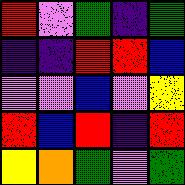[["red", "violet", "green", "indigo", "green"], ["indigo", "indigo", "red", "red", "blue"], ["violet", "violet", "blue", "violet", "yellow"], ["red", "blue", "red", "indigo", "red"], ["yellow", "orange", "green", "violet", "green"]]